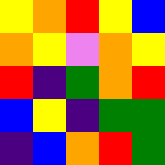[["yellow", "orange", "red", "yellow", "blue"], ["orange", "yellow", "violet", "orange", "yellow"], ["red", "indigo", "green", "orange", "red"], ["blue", "yellow", "indigo", "green", "green"], ["indigo", "blue", "orange", "red", "green"]]